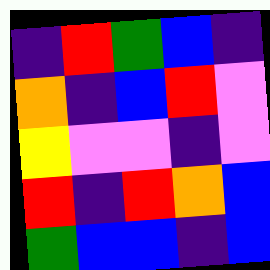[["indigo", "red", "green", "blue", "indigo"], ["orange", "indigo", "blue", "red", "violet"], ["yellow", "violet", "violet", "indigo", "violet"], ["red", "indigo", "red", "orange", "blue"], ["green", "blue", "blue", "indigo", "blue"]]